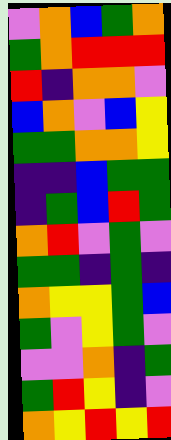[["violet", "orange", "blue", "green", "orange"], ["green", "orange", "red", "red", "red"], ["red", "indigo", "orange", "orange", "violet"], ["blue", "orange", "violet", "blue", "yellow"], ["green", "green", "orange", "orange", "yellow"], ["indigo", "indigo", "blue", "green", "green"], ["indigo", "green", "blue", "red", "green"], ["orange", "red", "violet", "green", "violet"], ["green", "green", "indigo", "green", "indigo"], ["orange", "yellow", "yellow", "green", "blue"], ["green", "violet", "yellow", "green", "violet"], ["violet", "violet", "orange", "indigo", "green"], ["green", "red", "yellow", "indigo", "violet"], ["orange", "yellow", "red", "yellow", "red"]]